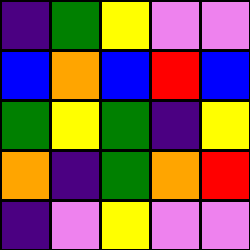[["indigo", "green", "yellow", "violet", "violet"], ["blue", "orange", "blue", "red", "blue"], ["green", "yellow", "green", "indigo", "yellow"], ["orange", "indigo", "green", "orange", "red"], ["indigo", "violet", "yellow", "violet", "violet"]]